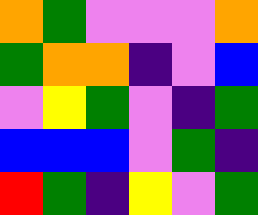[["orange", "green", "violet", "violet", "violet", "orange"], ["green", "orange", "orange", "indigo", "violet", "blue"], ["violet", "yellow", "green", "violet", "indigo", "green"], ["blue", "blue", "blue", "violet", "green", "indigo"], ["red", "green", "indigo", "yellow", "violet", "green"]]